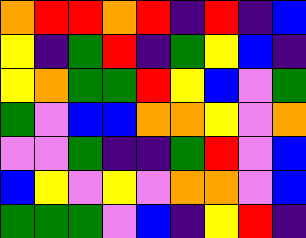[["orange", "red", "red", "orange", "red", "indigo", "red", "indigo", "blue"], ["yellow", "indigo", "green", "red", "indigo", "green", "yellow", "blue", "indigo"], ["yellow", "orange", "green", "green", "red", "yellow", "blue", "violet", "green"], ["green", "violet", "blue", "blue", "orange", "orange", "yellow", "violet", "orange"], ["violet", "violet", "green", "indigo", "indigo", "green", "red", "violet", "blue"], ["blue", "yellow", "violet", "yellow", "violet", "orange", "orange", "violet", "blue"], ["green", "green", "green", "violet", "blue", "indigo", "yellow", "red", "indigo"]]